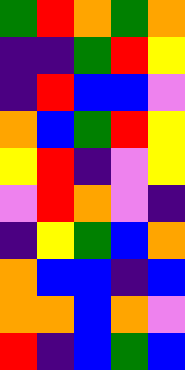[["green", "red", "orange", "green", "orange"], ["indigo", "indigo", "green", "red", "yellow"], ["indigo", "red", "blue", "blue", "violet"], ["orange", "blue", "green", "red", "yellow"], ["yellow", "red", "indigo", "violet", "yellow"], ["violet", "red", "orange", "violet", "indigo"], ["indigo", "yellow", "green", "blue", "orange"], ["orange", "blue", "blue", "indigo", "blue"], ["orange", "orange", "blue", "orange", "violet"], ["red", "indigo", "blue", "green", "blue"]]